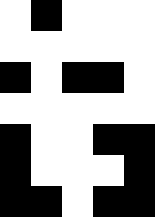[["white", "black", "white", "white", "white"], ["white", "white", "white", "white", "white"], ["black", "white", "black", "black", "white"], ["white", "white", "white", "white", "white"], ["black", "white", "white", "black", "black"], ["black", "white", "white", "white", "black"], ["black", "black", "white", "black", "black"]]